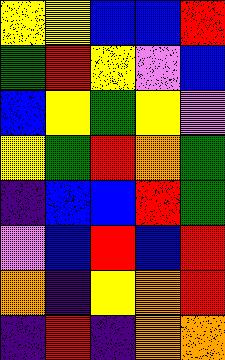[["yellow", "yellow", "blue", "blue", "red"], ["green", "red", "yellow", "violet", "blue"], ["blue", "yellow", "green", "yellow", "violet"], ["yellow", "green", "red", "orange", "green"], ["indigo", "blue", "blue", "red", "green"], ["violet", "blue", "red", "blue", "red"], ["orange", "indigo", "yellow", "orange", "red"], ["indigo", "red", "indigo", "orange", "orange"]]